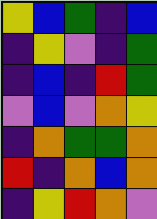[["yellow", "blue", "green", "indigo", "blue"], ["indigo", "yellow", "violet", "indigo", "green"], ["indigo", "blue", "indigo", "red", "green"], ["violet", "blue", "violet", "orange", "yellow"], ["indigo", "orange", "green", "green", "orange"], ["red", "indigo", "orange", "blue", "orange"], ["indigo", "yellow", "red", "orange", "violet"]]